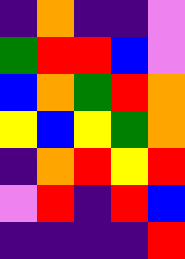[["indigo", "orange", "indigo", "indigo", "violet"], ["green", "red", "red", "blue", "violet"], ["blue", "orange", "green", "red", "orange"], ["yellow", "blue", "yellow", "green", "orange"], ["indigo", "orange", "red", "yellow", "red"], ["violet", "red", "indigo", "red", "blue"], ["indigo", "indigo", "indigo", "indigo", "red"]]